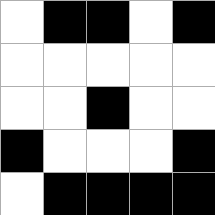[["white", "black", "black", "white", "black"], ["white", "white", "white", "white", "white"], ["white", "white", "black", "white", "white"], ["black", "white", "white", "white", "black"], ["white", "black", "black", "black", "black"]]